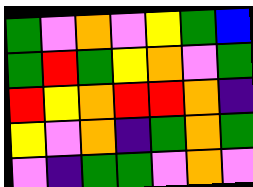[["green", "violet", "orange", "violet", "yellow", "green", "blue"], ["green", "red", "green", "yellow", "orange", "violet", "green"], ["red", "yellow", "orange", "red", "red", "orange", "indigo"], ["yellow", "violet", "orange", "indigo", "green", "orange", "green"], ["violet", "indigo", "green", "green", "violet", "orange", "violet"]]